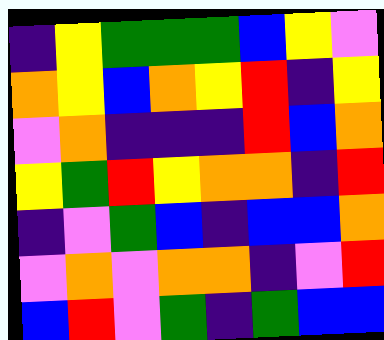[["indigo", "yellow", "green", "green", "green", "blue", "yellow", "violet"], ["orange", "yellow", "blue", "orange", "yellow", "red", "indigo", "yellow"], ["violet", "orange", "indigo", "indigo", "indigo", "red", "blue", "orange"], ["yellow", "green", "red", "yellow", "orange", "orange", "indigo", "red"], ["indigo", "violet", "green", "blue", "indigo", "blue", "blue", "orange"], ["violet", "orange", "violet", "orange", "orange", "indigo", "violet", "red"], ["blue", "red", "violet", "green", "indigo", "green", "blue", "blue"]]